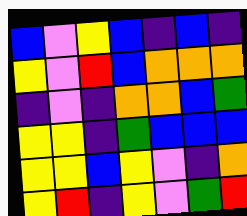[["blue", "violet", "yellow", "blue", "indigo", "blue", "indigo"], ["yellow", "violet", "red", "blue", "orange", "orange", "orange"], ["indigo", "violet", "indigo", "orange", "orange", "blue", "green"], ["yellow", "yellow", "indigo", "green", "blue", "blue", "blue"], ["yellow", "yellow", "blue", "yellow", "violet", "indigo", "orange"], ["yellow", "red", "indigo", "yellow", "violet", "green", "red"]]